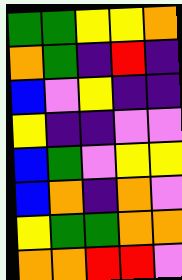[["green", "green", "yellow", "yellow", "orange"], ["orange", "green", "indigo", "red", "indigo"], ["blue", "violet", "yellow", "indigo", "indigo"], ["yellow", "indigo", "indigo", "violet", "violet"], ["blue", "green", "violet", "yellow", "yellow"], ["blue", "orange", "indigo", "orange", "violet"], ["yellow", "green", "green", "orange", "orange"], ["orange", "orange", "red", "red", "violet"]]